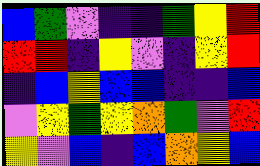[["blue", "green", "violet", "indigo", "indigo", "green", "yellow", "red"], ["red", "red", "indigo", "yellow", "violet", "indigo", "yellow", "red"], ["indigo", "blue", "yellow", "blue", "blue", "indigo", "indigo", "blue"], ["violet", "yellow", "green", "yellow", "orange", "green", "violet", "red"], ["yellow", "violet", "blue", "indigo", "blue", "orange", "yellow", "blue"]]